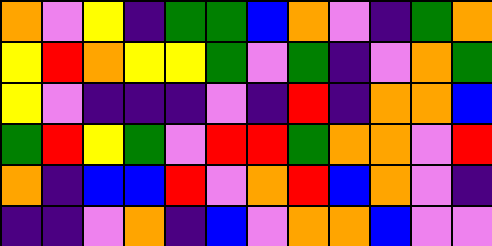[["orange", "violet", "yellow", "indigo", "green", "green", "blue", "orange", "violet", "indigo", "green", "orange"], ["yellow", "red", "orange", "yellow", "yellow", "green", "violet", "green", "indigo", "violet", "orange", "green"], ["yellow", "violet", "indigo", "indigo", "indigo", "violet", "indigo", "red", "indigo", "orange", "orange", "blue"], ["green", "red", "yellow", "green", "violet", "red", "red", "green", "orange", "orange", "violet", "red"], ["orange", "indigo", "blue", "blue", "red", "violet", "orange", "red", "blue", "orange", "violet", "indigo"], ["indigo", "indigo", "violet", "orange", "indigo", "blue", "violet", "orange", "orange", "blue", "violet", "violet"]]